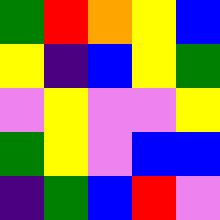[["green", "red", "orange", "yellow", "blue"], ["yellow", "indigo", "blue", "yellow", "green"], ["violet", "yellow", "violet", "violet", "yellow"], ["green", "yellow", "violet", "blue", "blue"], ["indigo", "green", "blue", "red", "violet"]]